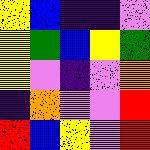[["yellow", "blue", "indigo", "indigo", "violet"], ["yellow", "green", "blue", "yellow", "green"], ["yellow", "violet", "indigo", "violet", "orange"], ["indigo", "orange", "violet", "violet", "red"], ["red", "blue", "yellow", "violet", "red"]]